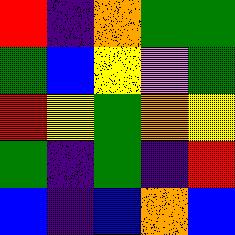[["red", "indigo", "orange", "green", "green"], ["green", "blue", "yellow", "violet", "green"], ["red", "yellow", "green", "orange", "yellow"], ["green", "indigo", "green", "indigo", "red"], ["blue", "indigo", "blue", "orange", "blue"]]